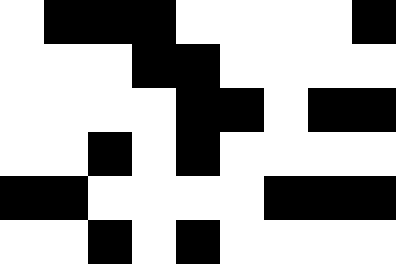[["white", "black", "black", "black", "white", "white", "white", "white", "black"], ["white", "white", "white", "black", "black", "white", "white", "white", "white"], ["white", "white", "white", "white", "black", "black", "white", "black", "black"], ["white", "white", "black", "white", "black", "white", "white", "white", "white"], ["black", "black", "white", "white", "white", "white", "black", "black", "black"], ["white", "white", "black", "white", "black", "white", "white", "white", "white"]]